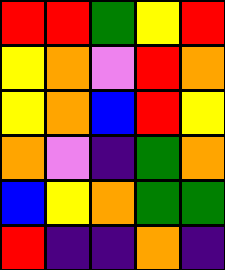[["red", "red", "green", "yellow", "red"], ["yellow", "orange", "violet", "red", "orange"], ["yellow", "orange", "blue", "red", "yellow"], ["orange", "violet", "indigo", "green", "orange"], ["blue", "yellow", "orange", "green", "green"], ["red", "indigo", "indigo", "orange", "indigo"]]